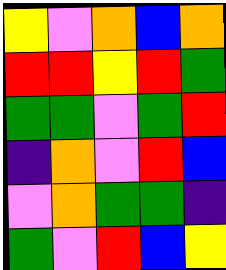[["yellow", "violet", "orange", "blue", "orange"], ["red", "red", "yellow", "red", "green"], ["green", "green", "violet", "green", "red"], ["indigo", "orange", "violet", "red", "blue"], ["violet", "orange", "green", "green", "indigo"], ["green", "violet", "red", "blue", "yellow"]]